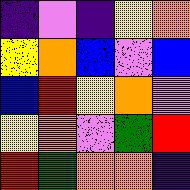[["indigo", "violet", "indigo", "yellow", "orange"], ["yellow", "orange", "blue", "violet", "blue"], ["blue", "red", "yellow", "orange", "violet"], ["yellow", "orange", "violet", "green", "red"], ["red", "green", "orange", "orange", "indigo"]]